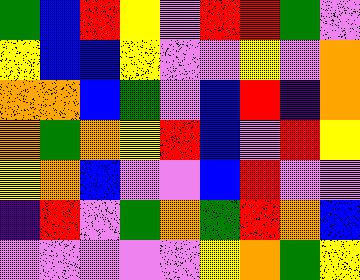[["green", "blue", "red", "yellow", "violet", "red", "red", "green", "violet"], ["yellow", "blue", "blue", "yellow", "violet", "violet", "yellow", "violet", "orange"], ["orange", "orange", "blue", "green", "violet", "blue", "red", "indigo", "orange"], ["orange", "green", "orange", "yellow", "red", "blue", "violet", "red", "yellow"], ["yellow", "orange", "blue", "violet", "violet", "blue", "red", "violet", "violet"], ["indigo", "red", "violet", "green", "orange", "green", "red", "orange", "blue"], ["violet", "violet", "violet", "violet", "violet", "yellow", "orange", "green", "yellow"]]